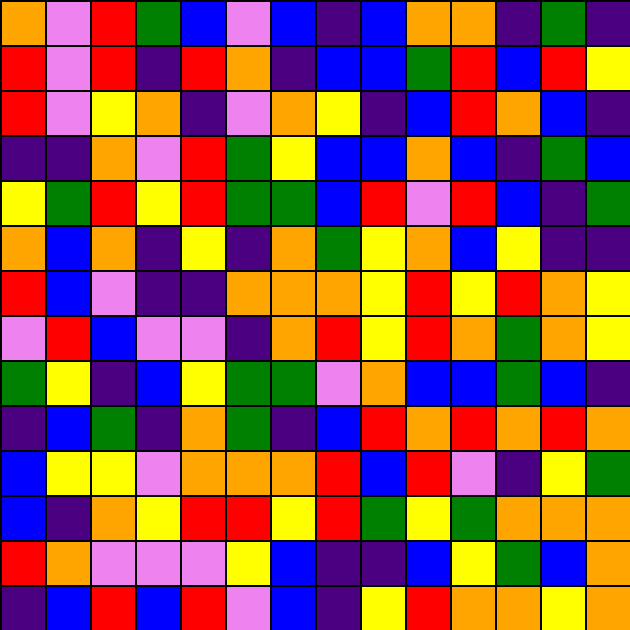[["orange", "violet", "red", "green", "blue", "violet", "blue", "indigo", "blue", "orange", "orange", "indigo", "green", "indigo"], ["red", "violet", "red", "indigo", "red", "orange", "indigo", "blue", "blue", "green", "red", "blue", "red", "yellow"], ["red", "violet", "yellow", "orange", "indigo", "violet", "orange", "yellow", "indigo", "blue", "red", "orange", "blue", "indigo"], ["indigo", "indigo", "orange", "violet", "red", "green", "yellow", "blue", "blue", "orange", "blue", "indigo", "green", "blue"], ["yellow", "green", "red", "yellow", "red", "green", "green", "blue", "red", "violet", "red", "blue", "indigo", "green"], ["orange", "blue", "orange", "indigo", "yellow", "indigo", "orange", "green", "yellow", "orange", "blue", "yellow", "indigo", "indigo"], ["red", "blue", "violet", "indigo", "indigo", "orange", "orange", "orange", "yellow", "red", "yellow", "red", "orange", "yellow"], ["violet", "red", "blue", "violet", "violet", "indigo", "orange", "red", "yellow", "red", "orange", "green", "orange", "yellow"], ["green", "yellow", "indigo", "blue", "yellow", "green", "green", "violet", "orange", "blue", "blue", "green", "blue", "indigo"], ["indigo", "blue", "green", "indigo", "orange", "green", "indigo", "blue", "red", "orange", "red", "orange", "red", "orange"], ["blue", "yellow", "yellow", "violet", "orange", "orange", "orange", "red", "blue", "red", "violet", "indigo", "yellow", "green"], ["blue", "indigo", "orange", "yellow", "red", "red", "yellow", "red", "green", "yellow", "green", "orange", "orange", "orange"], ["red", "orange", "violet", "violet", "violet", "yellow", "blue", "indigo", "indigo", "blue", "yellow", "green", "blue", "orange"], ["indigo", "blue", "red", "blue", "red", "violet", "blue", "indigo", "yellow", "red", "orange", "orange", "yellow", "orange"]]